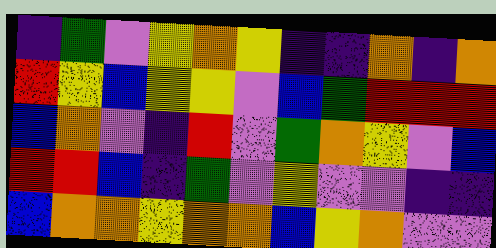[["indigo", "green", "violet", "yellow", "orange", "yellow", "indigo", "indigo", "orange", "indigo", "orange"], ["red", "yellow", "blue", "yellow", "yellow", "violet", "blue", "green", "red", "red", "red"], ["blue", "orange", "violet", "indigo", "red", "violet", "green", "orange", "yellow", "violet", "blue"], ["red", "red", "blue", "indigo", "green", "violet", "yellow", "violet", "violet", "indigo", "indigo"], ["blue", "orange", "orange", "yellow", "orange", "orange", "blue", "yellow", "orange", "violet", "violet"]]